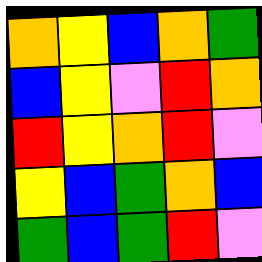[["orange", "yellow", "blue", "orange", "green"], ["blue", "yellow", "violet", "red", "orange"], ["red", "yellow", "orange", "red", "violet"], ["yellow", "blue", "green", "orange", "blue"], ["green", "blue", "green", "red", "violet"]]